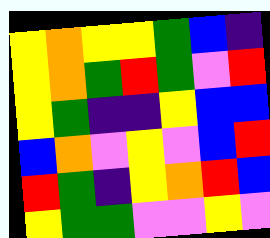[["yellow", "orange", "yellow", "yellow", "green", "blue", "indigo"], ["yellow", "orange", "green", "red", "green", "violet", "red"], ["yellow", "green", "indigo", "indigo", "yellow", "blue", "blue"], ["blue", "orange", "violet", "yellow", "violet", "blue", "red"], ["red", "green", "indigo", "yellow", "orange", "red", "blue"], ["yellow", "green", "green", "violet", "violet", "yellow", "violet"]]